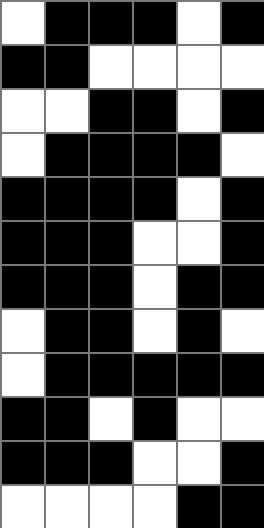[["white", "black", "black", "black", "white", "black"], ["black", "black", "white", "white", "white", "white"], ["white", "white", "black", "black", "white", "black"], ["white", "black", "black", "black", "black", "white"], ["black", "black", "black", "black", "white", "black"], ["black", "black", "black", "white", "white", "black"], ["black", "black", "black", "white", "black", "black"], ["white", "black", "black", "white", "black", "white"], ["white", "black", "black", "black", "black", "black"], ["black", "black", "white", "black", "white", "white"], ["black", "black", "black", "white", "white", "black"], ["white", "white", "white", "white", "black", "black"]]